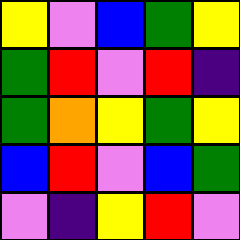[["yellow", "violet", "blue", "green", "yellow"], ["green", "red", "violet", "red", "indigo"], ["green", "orange", "yellow", "green", "yellow"], ["blue", "red", "violet", "blue", "green"], ["violet", "indigo", "yellow", "red", "violet"]]